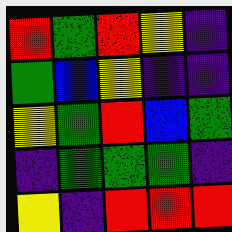[["red", "green", "red", "yellow", "indigo"], ["green", "blue", "yellow", "indigo", "indigo"], ["yellow", "green", "red", "blue", "green"], ["indigo", "green", "green", "green", "indigo"], ["yellow", "indigo", "red", "red", "red"]]